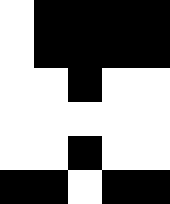[["white", "black", "black", "black", "black"], ["white", "black", "black", "black", "black"], ["white", "white", "black", "white", "white"], ["white", "white", "white", "white", "white"], ["white", "white", "black", "white", "white"], ["black", "black", "white", "black", "black"]]